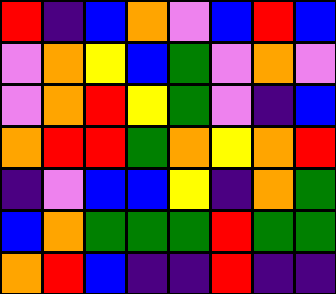[["red", "indigo", "blue", "orange", "violet", "blue", "red", "blue"], ["violet", "orange", "yellow", "blue", "green", "violet", "orange", "violet"], ["violet", "orange", "red", "yellow", "green", "violet", "indigo", "blue"], ["orange", "red", "red", "green", "orange", "yellow", "orange", "red"], ["indigo", "violet", "blue", "blue", "yellow", "indigo", "orange", "green"], ["blue", "orange", "green", "green", "green", "red", "green", "green"], ["orange", "red", "blue", "indigo", "indigo", "red", "indigo", "indigo"]]